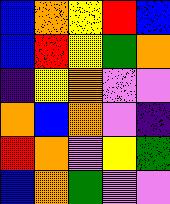[["blue", "orange", "yellow", "red", "blue"], ["blue", "red", "yellow", "green", "orange"], ["indigo", "yellow", "orange", "violet", "violet"], ["orange", "blue", "orange", "violet", "indigo"], ["red", "orange", "violet", "yellow", "green"], ["blue", "orange", "green", "violet", "violet"]]